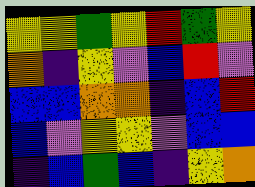[["yellow", "yellow", "green", "yellow", "red", "green", "yellow"], ["orange", "indigo", "yellow", "violet", "blue", "red", "violet"], ["blue", "blue", "orange", "orange", "indigo", "blue", "red"], ["blue", "violet", "yellow", "yellow", "violet", "blue", "blue"], ["indigo", "blue", "green", "blue", "indigo", "yellow", "orange"]]